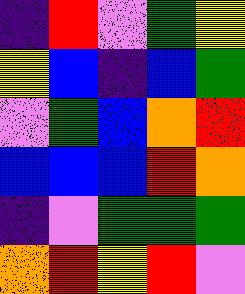[["indigo", "red", "violet", "green", "yellow"], ["yellow", "blue", "indigo", "blue", "green"], ["violet", "green", "blue", "orange", "red"], ["blue", "blue", "blue", "red", "orange"], ["indigo", "violet", "green", "green", "green"], ["orange", "red", "yellow", "red", "violet"]]